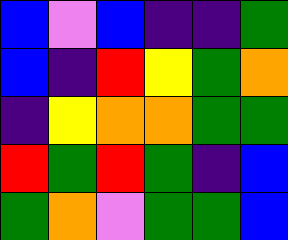[["blue", "violet", "blue", "indigo", "indigo", "green"], ["blue", "indigo", "red", "yellow", "green", "orange"], ["indigo", "yellow", "orange", "orange", "green", "green"], ["red", "green", "red", "green", "indigo", "blue"], ["green", "orange", "violet", "green", "green", "blue"]]